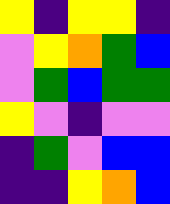[["yellow", "indigo", "yellow", "yellow", "indigo"], ["violet", "yellow", "orange", "green", "blue"], ["violet", "green", "blue", "green", "green"], ["yellow", "violet", "indigo", "violet", "violet"], ["indigo", "green", "violet", "blue", "blue"], ["indigo", "indigo", "yellow", "orange", "blue"]]